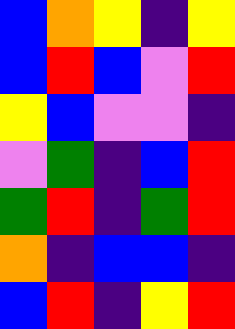[["blue", "orange", "yellow", "indigo", "yellow"], ["blue", "red", "blue", "violet", "red"], ["yellow", "blue", "violet", "violet", "indigo"], ["violet", "green", "indigo", "blue", "red"], ["green", "red", "indigo", "green", "red"], ["orange", "indigo", "blue", "blue", "indigo"], ["blue", "red", "indigo", "yellow", "red"]]